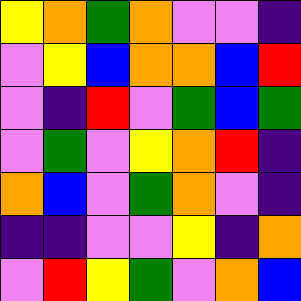[["yellow", "orange", "green", "orange", "violet", "violet", "indigo"], ["violet", "yellow", "blue", "orange", "orange", "blue", "red"], ["violet", "indigo", "red", "violet", "green", "blue", "green"], ["violet", "green", "violet", "yellow", "orange", "red", "indigo"], ["orange", "blue", "violet", "green", "orange", "violet", "indigo"], ["indigo", "indigo", "violet", "violet", "yellow", "indigo", "orange"], ["violet", "red", "yellow", "green", "violet", "orange", "blue"]]